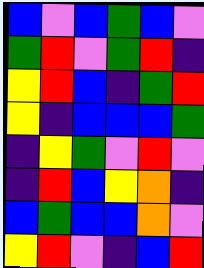[["blue", "violet", "blue", "green", "blue", "violet"], ["green", "red", "violet", "green", "red", "indigo"], ["yellow", "red", "blue", "indigo", "green", "red"], ["yellow", "indigo", "blue", "blue", "blue", "green"], ["indigo", "yellow", "green", "violet", "red", "violet"], ["indigo", "red", "blue", "yellow", "orange", "indigo"], ["blue", "green", "blue", "blue", "orange", "violet"], ["yellow", "red", "violet", "indigo", "blue", "red"]]